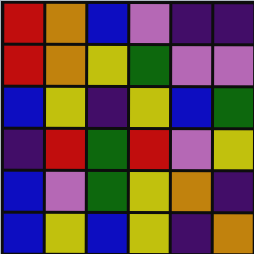[["red", "orange", "blue", "violet", "indigo", "indigo"], ["red", "orange", "yellow", "green", "violet", "violet"], ["blue", "yellow", "indigo", "yellow", "blue", "green"], ["indigo", "red", "green", "red", "violet", "yellow"], ["blue", "violet", "green", "yellow", "orange", "indigo"], ["blue", "yellow", "blue", "yellow", "indigo", "orange"]]